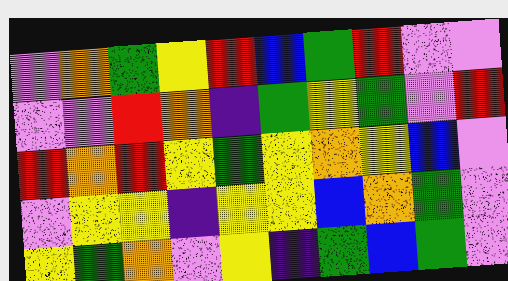[["violet", "orange", "green", "yellow", "red", "blue", "green", "red", "violet", "violet"], ["violet", "violet", "red", "orange", "indigo", "green", "yellow", "green", "violet", "red"], ["red", "orange", "red", "yellow", "green", "yellow", "orange", "yellow", "blue", "violet"], ["violet", "yellow", "yellow", "indigo", "yellow", "yellow", "blue", "orange", "green", "violet"], ["yellow", "green", "orange", "violet", "yellow", "indigo", "green", "blue", "green", "violet"]]